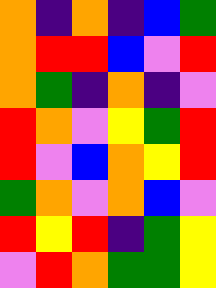[["orange", "indigo", "orange", "indigo", "blue", "green"], ["orange", "red", "red", "blue", "violet", "red"], ["orange", "green", "indigo", "orange", "indigo", "violet"], ["red", "orange", "violet", "yellow", "green", "red"], ["red", "violet", "blue", "orange", "yellow", "red"], ["green", "orange", "violet", "orange", "blue", "violet"], ["red", "yellow", "red", "indigo", "green", "yellow"], ["violet", "red", "orange", "green", "green", "yellow"]]